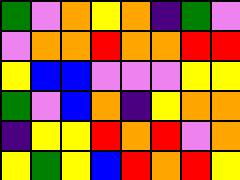[["green", "violet", "orange", "yellow", "orange", "indigo", "green", "violet"], ["violet", "orange", "orange", "red", "orange", "orange", "red", "red"], ["yellow", "blue", "blue", "violet", "violet", "violet", "yellow", "yellow"], ["green", "violet", "blue", "orange", "indigo", "yellow", "orange", "orange"], ["indigo", "yellow", "yellow", "red", "orange", "red", "violet", "orange"], ["yellow", "green", "yellow", "blue", "red", "orange", "red", "yellow"]]